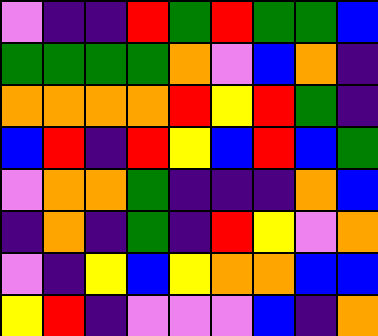[["violet", "indigo", "indigo", "red", "green", "red", "green", "green", "blue"], ["green", "green", "green", "green", "orange", "violet", "blue", "orange", "indigo"], ["orange", "orange", "orange", "orange", "red", "yellow", "red", "green", "indigo"], ["blue", "red", "indigo", "red", "yellow", "blue", "red", "blue", "green"], ["violet", "orange", "orange", "green", "indigo", "indigo", "indigo", "orange", "blue"], ["indigo", "orange", "indigo", "green", "indigo", "red", "yellow", "violet", "orange"], ["violet", "indigo", "yellow", "blue", "yellow", "orange", "orange", "blue", "blue"], ["yellow", "red", "indigo", "violet", "violet", "violet", "blue", "indigo", "orange"]]